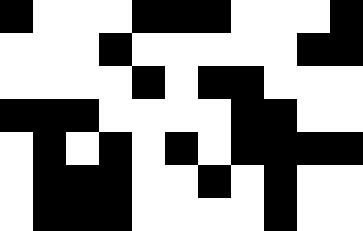[["black", "white", "white", "white", "black", "black", "black", "white", "white", "white", "black"], ["white", "white", "white", "black", "white", "white", "white", "white", "white", "black", "black"], ["white", "white", "white", "white", "black", "white", "black", "black", "white", "white", "white"], ["black", "black", "black", "white", "white", "white", "white", "black", "black", "white", "white"], ["white", "black", "white", "black", "white", "black", "white", "black", "black", "black", "black"], ["white", "black", "black", "black", "white", "white", "black", "white", "black", "white", "white"], ["white", "black", "black", "black", "white", "white", "white", "white", "black", "white", "white"]]